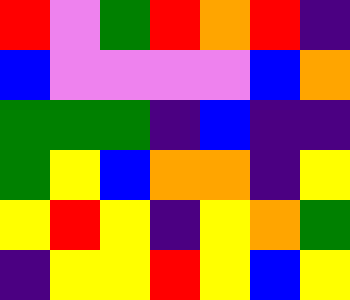[["red", "violet", "green", "red", "orange", "red", "indigo"], ["blue", "violet", "violet", "violet", "violet", "blue", "orange"], ["green", "green", "green", "indigo", "blue", "indigo", "indigo"], ["green", "yellow", "blue", "orange", "orange", "indigo", "yellow"], ["yellow", "red", "yellow", "indigo", "yellow", "orange", "green"], ["indigo", "yellow", "yellow", "red", "yellow", "blue", "yellow"]]